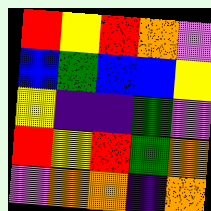[["red", "yellow", "red", "orange", "violet"], ["blue", "green", "blue", "blue", "yellow"], ["yellow", "indigo", "indigo", "green", "violet"], ["red", "yellow", "red", "green", "orange"], ["violet", "orange", "orange", "indigo", "orange"]]